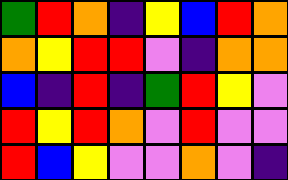[["green", "red", "orange", "indigo", "yellow", "blue", "red", "orange"], ["orange", "yellow", "red", "red", "violet", "indigo", "orange", "orange"], ["blue", "indigo", "red", "indigo", "green", "red", "yellow", "violet"], ["red", "yellow", "red", "orange", "violet", "red", "violet", "violet"], ["red", "blue", "yellow", "violet", "violet", "orange", "violet", "indigo"]]